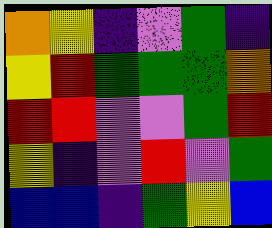[["orange", "yellow", "indigo", "violet", "green", "indigo"], ["yellow", "red", "green", "green", "green", "orange"], ["red", "red", "violet", "violet", "green", "red"], ["yellow", "indigo", "violet", "red", "violet", "green"], ["blue", "blue", "indigo", "green", "yellow", "blue"]]